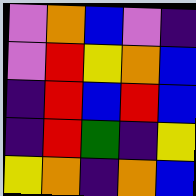[["violet", "orange", "blue", "violet", "indigo"], ["violet", "red", "yellow", "orange", "blue"], ["indigo", "red", "blue", "red", "blue"], ["indigo", "red", "green", "indigo", "yellow"], ["yellow", "orange", "indigo", "orange", "blue"]]